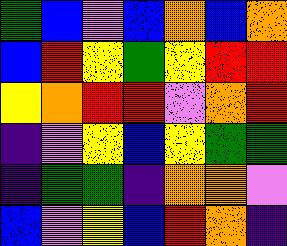[["green", "blue", "violet", "blue", "orange", "blue", "orange"], ["blue", "red", "yellow", "green", "yellow", "red", "red"], ["yellow", "orange", "red", "red", "violet", "orange", "red"], ["indigo", "violet", "yellow", "blue", "yellow", "green", "green"], ["indigo", "green", "green", "indigo", "orange", "orange", "violet"], ["blue", "violet", "yellow", "blue", "red", "orange", "indigo"]]